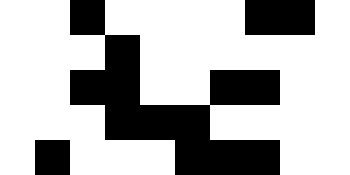[["white", "white", "black", "white", "white", "white", "white", "black", "black", "white"], ["white", "white", "white", "black", "white", "white", "white", "white", "white", "white"], ["white", "white", "black", "black", "white", "white", "black", "black", "white", "white"], ["white", "white", "white", "black", "black", "black", "white", "white", "white", "white"], ["white", "black", "white", "white", "white", "black", "black", "black", "white", "white"]]